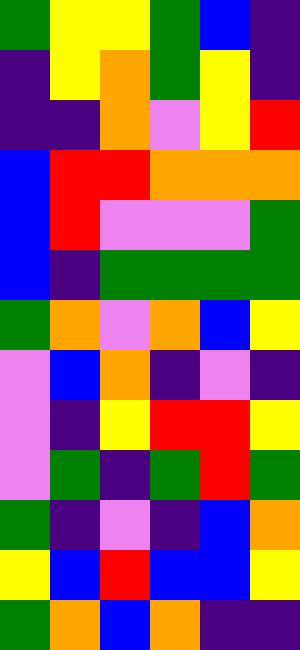[["green", "yellow", "yellow", "green", "blue", "indigo"], ["indigo", "yellow", "orange", "green", "yellow", "indigo"], ["indigo", "indigo", "orange", "violet", "yellow", "red"], ["blue", "red", "red", "orange", "orange", "orange"], ["blue", "red", "violet", "violet", "violet", "green"], ["blue", "indigo", "green", "green", "green", "green"], ["green", "orange", "violet", "orange", "blue", "yellow"], ["violet", "blue", "orange", "indigo", "violet", "indigo"], ["violet", "indigo", "yellow", "red", "red", "yellow"], ["violet", "green", "indigo", "green", "red", "green"], ["green", "indigo", "violet", "indigo", "blue", "orange"], ["yellow", "blue", "red", "blue", "blue", "yellow"], ["green", "orange", "blue", "orange", "indigo", "indigo"]]